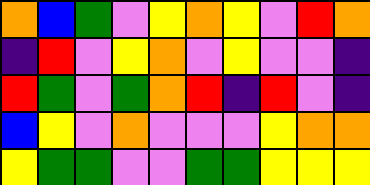[["orange", "blue", "green", "violet", "yellow", "orange", "yellow", "violet", "red", "orange"], ["indigo", "red", "violet", "yellow", "orange", "violet", "yellow", "violet", "violet", "indigo"], ["red", "green", "violet", "green", "orange", "red", "indigo", "red", "violet", "indigo"], ["blue", "yellow", "violet", "orange", "violet", "violet", "violet", "yellow", "orange", "orange"], ["yellow", "green", "green", "violet", "violet", "green", "green", "yellow", "yellow", "yellow"]]